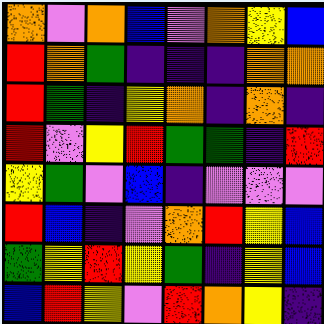[["orange", "violet", "orange", "blue", "violet", "orange", "yellow", "blue"], ["red", "orange", "green", "indigo", "indigo", "indigo", "orange", "orange"], ["red", "green", "indigo", "yellow", "orange", "indigo", "orange", "indigo"], ["red", "violet", "yellow", "red", "green", "green", "indigo", "red"], ["yellow", "green", "violet", "blue", "indigo", "violet", "violet", "violet"], ["red", "blue", "indigo", "violet", "orange", "red", "yellow", "blue"], ["green", "yellow", "red", "yellow", "green", "indigo", "yellow", "blue"], ["blue", "red", "yellow", "violet", "red", "orange", "yellow", "indigo"]]